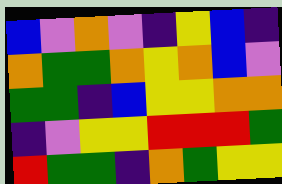[["blue", "violet", "orange", "violet", "indigo", "yellow", "blue", "indigo"], ["orange", "green", "green", "orange", "yellow", "orange", "blue", "violet"], ["green", "green", "indigo", "blue", "yellow", "yellow", "orange", "orange"], ["indigo", "violet", "yellow", "yellow", "red", "red", "red", "green"], ["red", "green", "green", "indigo", "orange", "green", "yellow", "yellow"]]